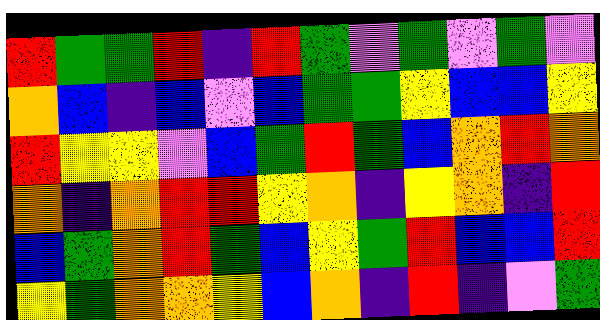[["red", "green", "green", "red", "indigo", "red", "green", "violet", "green", "violet", "green", "violet"], ["orange", "blue", "indigo", "blue", "violet", "blue", "green", "green", "yellow", "blue", "blue", "yellow"], ["red", "yellow", "yellow", "violet", "blue", "green", "red", "green", "blue", "orange", "red", "orange"], ["orange", "indigo", "orange", "red", "red", "yellow", "orange", "indigo", "yellow", "orange", "indigo", "red"], ["blue", "green", "orange", "red", "green", "blue", "yellow", "green", "red", "blue", "blue", "red"], ["yellow", "green", "orange", "orange", "yellow", "blue", "orange", "indigo", "red", "indigo", "violet", "green"]]